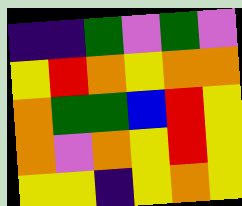[["indigo", "indigo", "green", "violet", "green", "violet"], ["yellow", "red", "orange", "yellow", "orange", "orange"], ["orange", "green", "green", "blue", "red", "yellow"], ["orange", "violet", "orange", "yellow", "red", "yellow"], ["yellow", "yellow", "indigo", "yellow", "orange", "yellow"]]